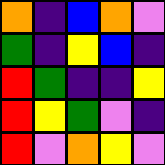[["orange", "indigo", "blue", "orange", "violet"], ["green", "indigo", "yellow", "blue", "indigo"], ["red", "green", "indigo", "indigo", "yellow"], ["red", "yellow", "green", "violet", "indigo"], ["red", "violet", "orange", "yellow", "violet"]]